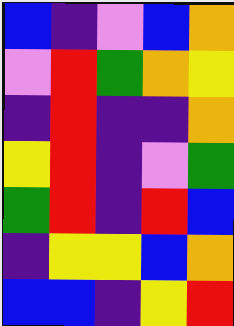[["blue", "indigo", "violet", "blue", "orange"], ["violet", "red", "green", "orange", "yellow"], ["indigo", "red", "indigo", "indigo", "orange"], ["yellow", "red", "indigo", "violet", "green"], ["green", "red", "indigo", "red", "blue"], ["indigo", "yellow", "yellow", "blue", "orange"], ["blue", "blue", "indigo", "yellow", "red"]]